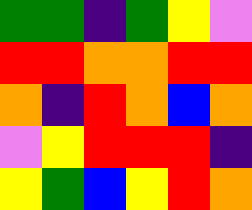[["green", "green", "indigo", "green", "yellow", "violet"], ["red", "red", "orange", "orange", "red", "red"], ["orange", "indigo", "red", "orange", "blue", "orange"], ["violet", "yellow", "red", "red", "red", "indigo"], ["yellow", "green", "blue", "yellow", "red", "orange"]]